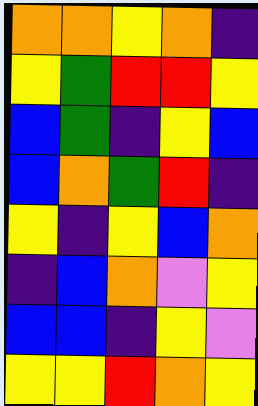[["orange", "orange", "yellow", "orange", "indigo"], ["yellow", "green", "red", "red", "yellow"], ["blue", "green", "indigo", "yellow", "blue"], ["blue", "orange", "green", "red", "indigo"], ["yellow", "indigo", "yellow", "blue", "orange"], ["indigo", "blue", "orange", "violet", "yellow"], ["blue", "blue", "indigo", "yellow", "violet"], ["yellow", "yellow", "red", "orange", "yellow"]]